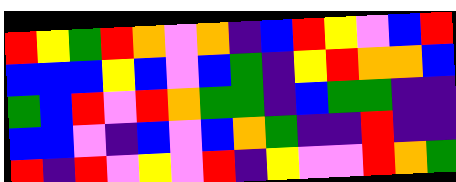[["red", "yellow", "green", "red", "orange", "violet", "orange", "indigo", "blue", "red", "yellow", "violet", "blue", "red"], ["blue", "blue", "blue", "yellow", "blue", "violet", "blue", "green", "indigo", "yellow", "red", "orange", "orange", "blue"], ["green", "blue", "red", "violet", "red", "orange", "green", "green", "indigo", "blue", "green", "green", "indigo", "indigo"], ["blue", "blue", "violet", "indigo", "blue", "violet", "blue", "orange", "green", "indigo", "indigo", "red", "indigo", "indigo"], ["red", "indigo", "red", "violet", "yellow", "violet", "red", "indigo", "yellow", "violet", "violet", "red", "orange", "green"]]